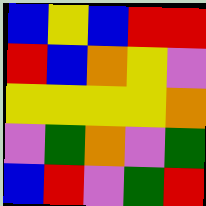[["blue", "yellow", "blue", "red", "red"], ["red", "blue", "orange", "yellow", "violet"], ["yellow", "yellow", "yellow", "yellow", "orange"], ["violet", "green", "orange", "violet", "green"], ["blue", "red", "violet", "green", "red"]]